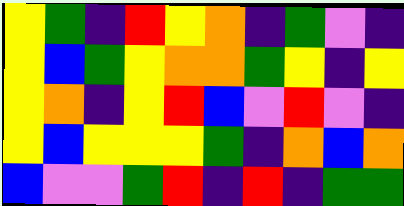[["yellow", "green", "indigo", "red", "yellow", "orange", "indigo", "green", "violet", "indigo"], ["yellow", "blue", "green", "yellow", "orange", "orange", "green", "yellow", "indigo", "yellow"], ["yellow", "orange", "indigo", "yellow", "red", "blue", "violet", "red", "violet", "indigo"], ["yellow", "blue", "yellow", "yellow", "yellow", "green", "indigo", "orange", "blue", "orange"], ["blue", "violet", "violet", "green", "red", "indigo", "red", "indigo", "green", "green"]]